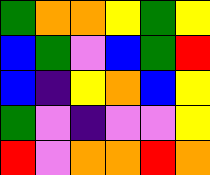[["green", "orange", "orange", "yellow", "green", "yellow"], ["blue", "green", "violet", "blue", "green", "red"], ["blue", "indigo", "yellow", "orange", "blue", "yellow"], ["green", "violet", "indigo", "violet", "violet", "yellow"], ["red", "violet", "orange", "orange", "red", "orange"]]